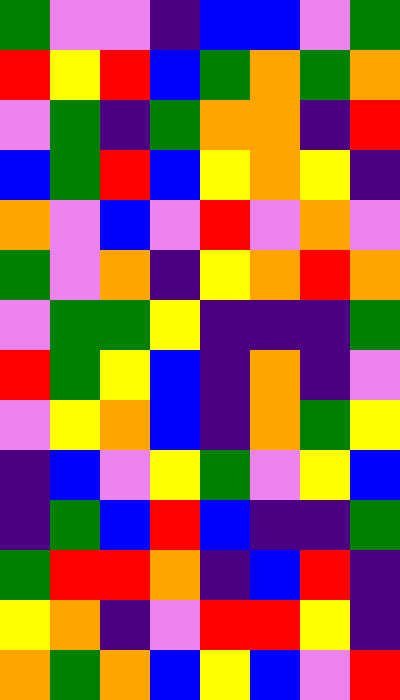[["green", "violet", "violet", "indigo", "blue", "blue", "violet", "green"], ["red", "yellow", "red", "blue", "green", "orange", "green", "orange"], ["violet", "green", "indigo", "green", "orange", "orange", "indigo", "red"], ["blue", "green", "red", "blue", "yellow", "orange", "yellow", "indigo"], ["orange", "violet", "blue", "violet", "red", "violet", "orange", "violet"], ["green", "violet", "orange", "indigo", "yellow", "orange", "red", "orange"], ["violet", "green", "green", "yellow", "indigo", "indigo", "indigo", "green"], ["red", "green", "yellow", "blue", "indigo", "orange", "indigo", "violet"], ["violet", "yellow", "orange", "blue", "indigo", "orange", "green", "yellow"], ["indigo", "blue", "violet", "yellow", "green", "violet", "yellow", "blue"], ["indigo", "green", "blue", "red", "blue", "indigo", "indigo", "green"], ["green", "red", "red", "orange", "indigo", "blue", "red", "indigo"], ["yellow", "orange", "indigo", "violet", "red", "red", "yellow", "indigo"], ["orange", "green", "orange", "blue", "yellow", "blue", "violet", "red"]]